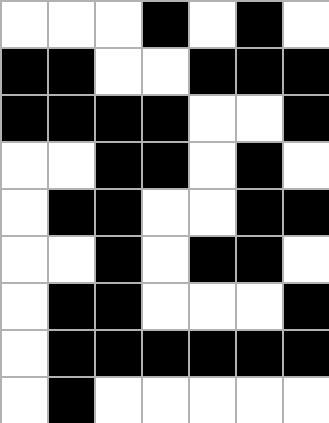[["white", "white", "white", "black", "white", "black", "white"], ["black", "black", "white", "white", "black", "black", "black"], ["black", "black", "black", "black", "white", "white", "black"], ["white", "white", "black", "black", "white", "black", "white"], ["white", "black", "black", "white", "white", "black", "black"], ["white", "white", "black", "white", "black", "black", "white"], ["white", "black", "black", "white", "white", "white", "black"], ["white", "black", "black", "black", "black", "black", "black"], ["white", "black", "white", "white", "white", "white", "white"]]